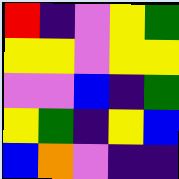[["red", "indigo", "violet", "yellow", "green"], ["yellow", "yellow", "violet", "yellow", "yellow"], ["violet", "violet", "blue", "indigo", "green"], ["yellow", "green", "indigo", "yellow", "blue"], ["blue", "orange", "violet", "indigo", "indigo"]]